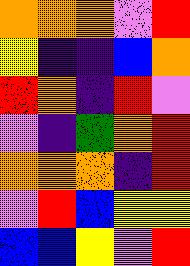[["orange", "orange", "orange", "violet", "red"], ["yellow", "indigo", "indigo", "blue", "orange"], ["red", "orange", "indigo", "red", "violet"], ["violet", "indigo", "green", "orange", "red"], ["orange", "orange", "orange", "indigo", "red"], ["violet", "red", "blue", "yellow", "yellow"], ["blue", "blue", "yellow", "violet", "red"]]